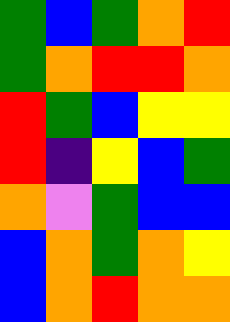[["green", "blue", "green", "orange", "red"], ["green", "orange", "red", "red", "orange"], ["red", "green", "blue", "yellow", "yellow"], ["red", "indigo", "yellow", "blue", "green"], ["orange", "violet", "green", "blue", "blue"], ["blue", "orange", "green", "orange", "yellow"], ["blue", "orange", "red", "orange", "orange"]]